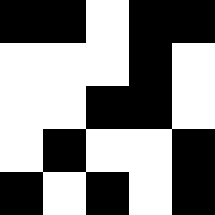[["black", "black", "white", "black", "black"], ["white", "white", "white", "black", "white"], ["white", "white", "black", "black", "white"], ["white", "black", "white", "white", "black"], ["black", "white", "black", "white", "black"]]